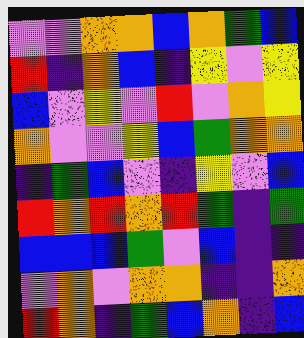[["violet", "violet", "orange", "orange", "blue", "orange", "green", "blue"], ["red", "indigo", "orange", "blue", "indigo", "yellow", "violet", "yellow"], ["blue", "violet", "yellow", "violet", "red", "violet", "orange", "yellow"], ["orange", "violet", "violet", "yellow", "blue", "green", "orange", "orange"], ["indigo", "green", "blue", "violet", "indigo", "yellow", "violet", "blue"], ["red", "orange", "red", "orange", "red", "green", "indigo", "green"], ["blue", "blue", "blue", "green", "violet", "blue", "indigo", "indigo"], ["violet", "orange", "violet", "orange", "orange", "indigo", "indigo", "orange"], ["red", "orange", "indigo", "green", "blue", "orange", "indigo", "blue"]]